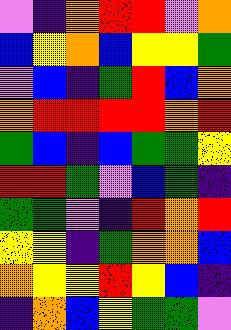[["violet", "indigo", "orange", "red", "red", "violet", "orange"], ["blue", "yellow", "orange", "blue", "yellow", "yellow", "green"], ["violet", "blue", "indigo", "green", "red", "blue", "orange"], ["orange", "red", "red", "red", "red", "orange", "red"], ["green", "blue", "indigo", "blue", "green", "green", "yellow"], ["red", "red", "green", "violet", "blue", "green", "indigo"], ["green", "green", "violet", "indigo", "red", "orange", "red"], ["yellow", "yellow", "indigo", "green", "orange", "orange", "blue"], ["orange", "yellow", "yellow", "red", "yellow", "blue", "indigo"], ["indigo", "orange", "blue", "yellow", "green", "green", "violet"]]